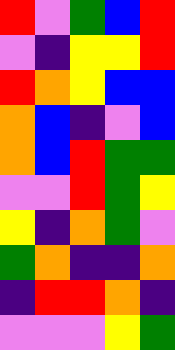[["red", "violet", "green", "blue", "red"], ["violet", "indigo", "yellow", "yellow", "red"], ["red", "orange", "yellow", "blue", "blue"], ["orange", "blue", "indigo", "violet", "blue"], ["orange", "blue", "red", "green", "green"], ["violet", "violet", "red", "green", "yellow"], ["yellow", "indigo", "orange", "green", "violet"], ["green", "orange", "indigo", "indigo", "orange"], ["indigo", "red", "red", "orange", "indigo"], ["violet", "violet", "violet", "yellow", "green"]]